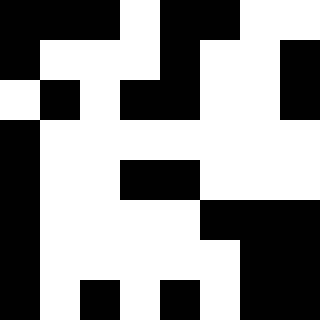[["black", "black", "black", "white", "black", "black", "white", "white"], ["black", "white", "white", "white", "black", "white", "white", "black"], ["white", "black", "white", "black", "black", "white", "white", "black"], ["black", "white", "white", "white", "white", "white", "white", "white"], ["black", "white", "white", "black", "black", "white", "white", "white"], ["black", "white", "white", "white", "white", "black", "black", "black"], ["black", "white", "white", "white", "white", "white", "black", "black"], ["black", "white", "black", "white", "black", "white", "black", "black"]]